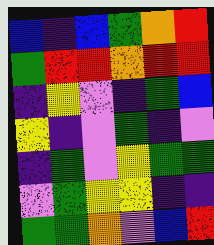[["blue", "indigo", "blue", "green", "orange", "red"], ["green", "red", "red", "orange", "red", "red"], ["indigo", "yellow", "violet", "indigo", "green", "blue"], ["yellow", "indigo", "violet", "green", "indigo", "violet"], ["indigo", "green", "violet", "yellow", "green", "green"], ["violet", "green", "yellow", "yellow", "indigo", "indigo"], ["green", "green", "orange", "violet", "blue", "red"]]